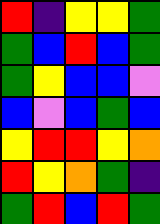[["red", "indigo", "yellow", "yellow", "green"], ["green", "blue", "red", "blue", "green"], ["green", "yellow", "blue", "blue", "violet"], ["blue", "violet", "blue", "green", "blue"], ["yellow", "red", "red", "yellow", "orange"], ["red", "yellow", "orange", "green", "indigo"], ["green", "red", "blue", "red", "green"]]